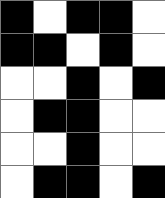[["black", "white", "black", "black", "white"], ["black", "black", "white", "black", "white"], ["white", "white", "black", "white", "black"], ["white", "black", "black", "white", "white"], ["white", "white", "black", "white", "white"], ["white", "black", "black", "white", "black"]]